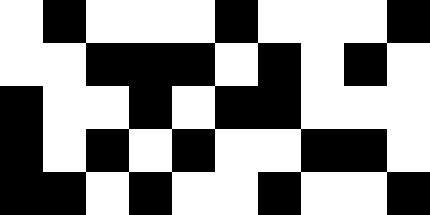[["white", "black", "white", "white", "white", "black", "white", "white", "white", "black"], ["white", "white", "black", "black", "black", "white", "black", "white", "black", "white"], ["black", "white", "white", "black", "white", "black", "black", "white", "white", "white"], ["black", "white", "black", "white", "black", "white", "white", "black", "black", "white"], ["black", "black", "white", "black", "white", "white", "black", "white", "white", "black"]]